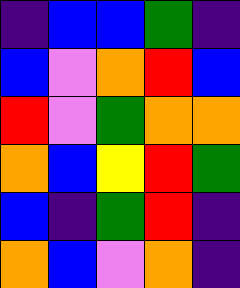[["indigo", "blue", "blue", "green", "indigo"], ["blue", "violet", "orange", "red", "blue"], ["red", "violet", "green", "orange", "orange"], ["orange", "blue", "yellow", "red", "green"], ["blue", "indigo", "green", "red", "indigo"], ["orange", "blue", "violet", "orange", "indigo"]]